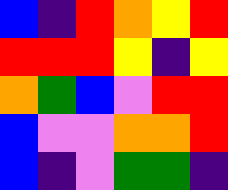[["blue", "indigo", "red", "orange", "yellow", "red"], ["red", "red", "red", "yellow", "indigo", "yellow"], ["orange", "green", "blue", "violet", "red", "red"], ["blue", "violet", "violet", "orange", "orange", "red"], ["blue", "indigo", "violet", "green", "green", "indigo"]]